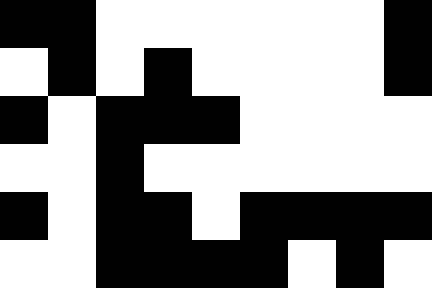[["black", "black", "white", "white", "white", "white", "white", "white", "black"], ["white", "black", "white", "black", "white", "white", "white", "white", "black"], ["black", "white", "black", "black", "black", "white", "white", "white", "white"], ["white", "white", "black", "white", "white", "white", "white", "white", "white"], ["black", "white", "black", "black", "white", "black", "black", "black", "black"], ["white", "white", "black", "black", "black", "black", "white", "black", "white"]]